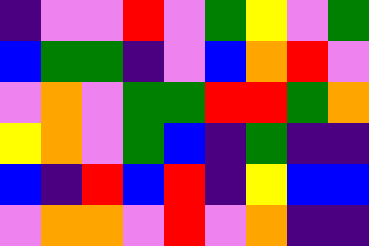[["indigo", "violet", "violet", "red", "violet", "green", "yellow", "violet", "green"], ["blue", "green", "green", "indigo", "violet", "blue", "orange", "red", "violet"], ["violet", "orange", "violet", "green", "green", "red", "red", "green", "orange"], ["yellow", "orange", "violet", "green", "blue", "indigo", "green", "indigo", "indigo"], ["blue", "indigo", "red", "blue", "red", "indigo", "yellow", "blue", "blue"], ["violet", "orange", "orange", "violet", "red", "violet", "orange", "indigo", "indigo"]]